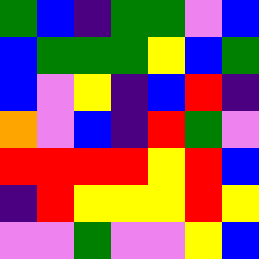[["green", "blue", "indigo", "green", "green", "violet", "blue"], ["blue", "green", "green", "green", "yellow", "blue", "green"], ["blue", "violet", "yellow", "indigo", "blue", "red", "indigo"], ["orange", "violet", "blue", "indigo", "red", "green", "violet"], ["red", "red", "red", "red", "yellow", "red", "blue"], ["indigo", "red", "yellow", "yellow", "yellow", "red", "yellow"], ["violet", "violet", "green", "violet", "violet", "yellow", "blue"]]